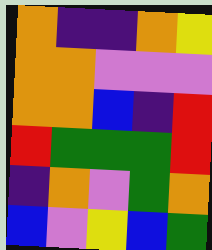[["orange", "indigo", "indigo", "orange", "yellow"], ["orange", "orange", "violet", "violet", "violet"], ["orange", "orange", "blue", "indigo", "red"], ["red", "green", "green", "green", "red"], ["indigo", "orange", "violet", "green", "orange"], ["blue", "violet", "yellow", "blue", "green"]]